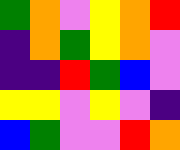[["green", "orange", "violet", "yellow", "orange", "red"], ["indigo", "orange", "green", "yellow", "orange", "violet"], ["indigo", "indigo", "red", "green", "blue", "violet"], ["yellow", "yellow", "violet", "yellow", "violet", "indigo"], ["blue", "green", "violet", "violet", "red", "orange"]]